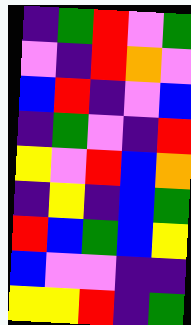[["indigo", "green", "red", "violet", "green"], ["violet", "indigo", "red", "orange", "violet"], ["blue", "red", "indigo", "violet", "blue"], ["indigo", "green", "violet", "indigo", "red"], ["yellow", "violet", "red", "blue", "orange"], ["indigo", "yellow", "indigo", "blue", "green"], ["red", "blue", "green", "blue", "yellow"], ["blue", "violet", "violet", "indigo", "indigo"], ["yellow", "yellow", "red", "indigo", "green"]]